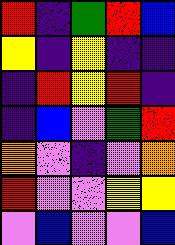[["red", "indigo", "green", "red", "blue"], ["yellow", "indigo", "yellow", "indigo", "indigo"], ["indigo", "red", "yellow", "red", "indigo"], ["indigo", "blue", "violet", "green", "red"], ["orange", "violet", "indigo", "violet", "orange"], ["red", "violet", "violet", "yellow", "yellow"], ["violet", "blue", "violet", "violet", "blue"]]